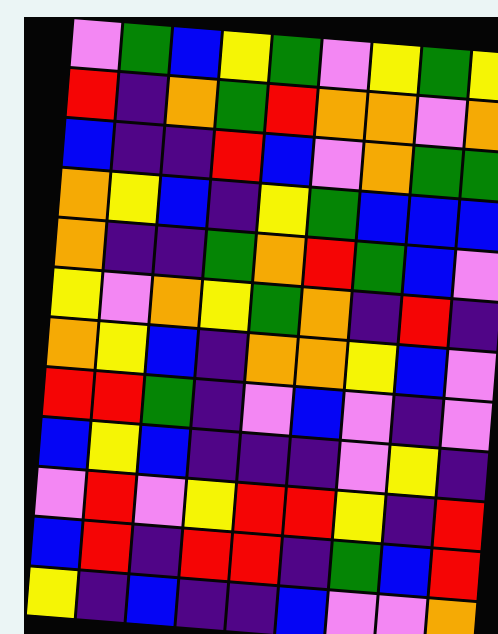[["violet", "green", "blue", "yellow", "green", "violet", "yellow", "green", "yellow"], ["red", "indigo", "orange", "green", "red", "orange", "orange", "violet", "orange"], ["blue", "indigo", "indigo", "red", "blue", "violet", "orange", "green", "green"], ["orange", "yellow", "blue", "indigo", "yellow", "green", "blue", "blue", "blue"], ["orange", "indigo", "indigo", "green", "orange", "red", "green", "blue", "violet"], ["yellow", "violet", "orange", "yellow", "green", "orange", "indigo", "red", "indigo"], ["orange", "yellow", "blue", "indigo", "orange", "orange", "yellow", "blue", "violet"], ["red", "red", "green", "indigo", "violet", "blue", "violet", "indigo", "violet"], ["blue", "yellow", "blue", "indigo", "indigo", "indigo", "violet", "yellow", "indigo"], ["violet", "red", "violet", "yellow", "red", "red", "yellow", "indigo", "red"], ["blue", "red", "indigo", "red", "red", "indigo", "green", "blue", "red"], ["yellow", "indigo", "blue", "indigo", "indigo", "blue", "violet", "violet", "orange"]]